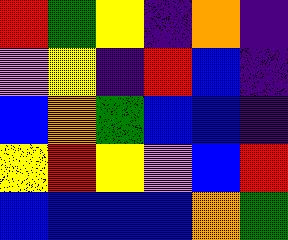[["red", "green", "yellow", "indigo", "orange", "indigo"], ["violet", "yellow", "indigo", "red", "blue", "indigo"], ["blue", "orange", "green", "blue", "blue", "indigo"], ["yellow", "red", "yellow", "violet", "blue", "red"], ["blue", "blue", "blue", "blue", "orange", "green"]]